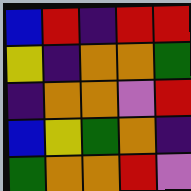[["blue", "red", "indigo", "red", "red"], ["yellow", "indigo", "orange", "orange", "green"], ["indigo", "orange", "orange", "violet", "red"], ["blue", "yellow", "green", "orange", "indigo"], ["green", "orange", "orange", "red", "violet"]]